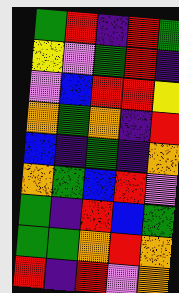[["green", "red", "indigo", "red", "green"], ["yellow", "violet", "green", "red", "indigo"], ["violet", "blue", "red", "red", "yellow"], ["orange", "green", "orange", "indigo", "red"], ["blue", "indigo", "green", "indigo", "orange"], ["orange", "green", "blue", "red", "violet"], ["green", "indigo", "red", "blue", "green"], ["green", "green", "orange", "red", "orange"], ["red", "indigo", "red", "violet", "orange"]]